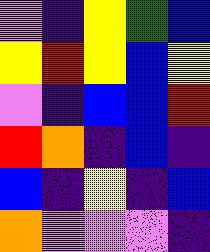[["violet", "indigo", "yellow", "green", "blue"], ["yellow", "red", "yellow", "blue", "yellow"], ["violet", "indigo", "blue", "blue", "red"], ["red", "orange", "indigo", "blue", "indigo"], ["blue", "indigo", "yellow", "indigo", "blue"], ["orange", "violet", "violet", "violet", "indigo"]]